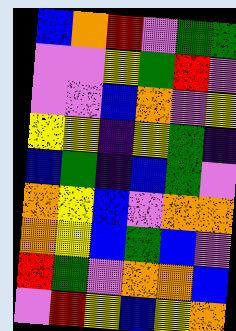[["blue", "orange", "red", "violet", "green", "green"], ["violet", "violet", "yellow", "green", "red", "violet"], ["violet", "violet", "blue", "orange", "violet", "yellow"], ["yellow", "yellow", "indigo", "yellow", "green", "indigo"], ["blue", "green", "indigo", "blue", "green", "violet"], ["orange", "yellow", "blue", "violet", "orange", "orange"], ["orange", "yellow", "blue", "green", "blue", "violet"], ["red", "green", "violet", "orange", "orange", "blue"], ["violet", "red", "yellow", "blue", "yellow", "orange"]]